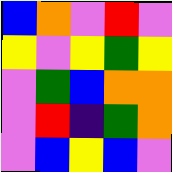[["blue", "orange", "violet", "red", "violet"], ["yellow", "violet", "yellow", "green", "yellow"], ["violet", "green", "blue", "orange", "orange"], ["violet", "red", "indigo", "green", "orange"], ["violet", "blue", "yellow", "blue", "violet"]]